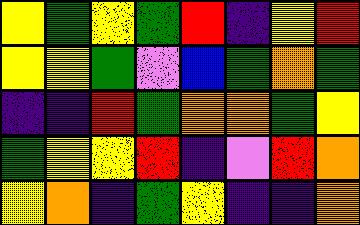[["yellow", "green", "yellow", "green", "red", "indigo", "yellow", "red"], ["yellow", "yellow", "green", "violet", "blue", "green", "orange", "green"], ["indigo", "indigo", "red", "green", "orange", "orange", "green", "yellow"], ["green", "yellow", "yellow", "red", "indigo", "violet", "red", "orange"], ["yellow", "orange", "indigo", "green", "yellow", "indigo", "indigo", "orange"]]